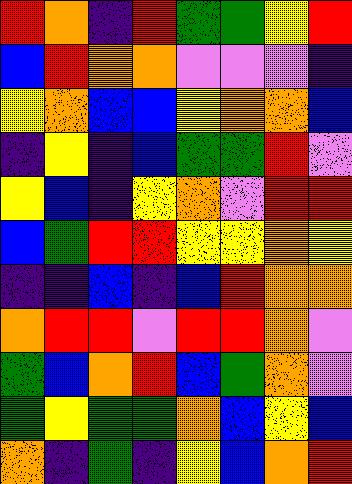[["red", "orange", "indigo", "red", "green", "green", "yellow", "red"], ["blue", "red", "orange", "orange", "violet", "violet", "violet", "indigo"], ["yellow", "orange", "blue", "blue", "yellow", "orange", "orange", "blue"], ["indigo", "yellow", "indigo", "blue", "green", "green", "red", "violet"], ["yellow", "blue", "indigo", "yellow", "orange", "violet", "red", "red"], ["blue", "green", "red", "red", "yellow", "yellow", "orange", "yellow"], ["indigo", "indigo", "blue", "indigo", "blue", "red", "orange", "orange"], ["orange", "red", "red", "violet", "red", "red", "orange", "violet"], ["green", "blue", "orange", "red", "blue", "green", "orange", "violet"], ["green", "yellow", "green", "green", "orange", "blue", "yellow", "blue"], ["orange", "indigo", "green", "indigo", "yellow", "blue", "orange", "red"]]